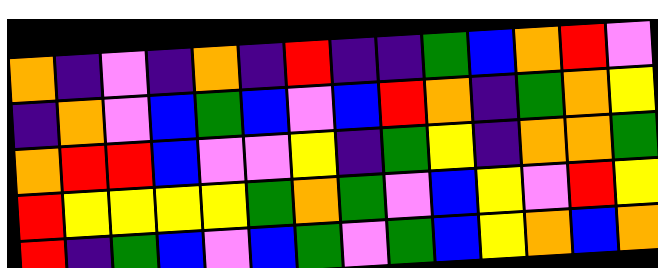[["orange", "indigo", "violet", "indigo", "orange", "indigo", "red", "indigo", "indigo", "green", "blue", "orange", "red", "violet"], ["indigo", "orange", "violet", "blue", "green", "blue", "violet", "blue", "red", "orange", "indigo", "green", "orange", "yellow"], ["orange", "red", "red", "blue", "violet", "violet", "yellow", "indigo", "green", "yellow", "indigo", "orange", "orange", "green"], ["red", "yellow", "yellow", "yellow", "yellow", "green", "orange", "green", "violet", "blue", "yellow", "violet", "red", "yellow"], ["red", "indigo", "green", "blue", "violet", "blue", "green", "violet", "green", "blue", "yellow", "orange", "blue", "orange"]]